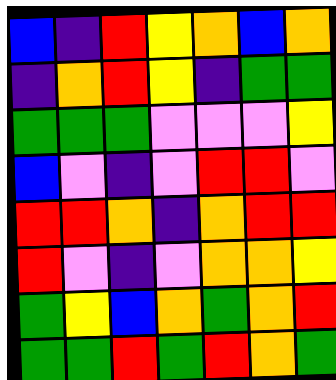[["blue", "indigo", "red", "yellow", "orange", "blue", "orange"], ["indigo", "orange", "red", "yellow", "indigo", "green", "green"], ["green", "green", "green", "violet", "violet", "violet", "yellow"], ["blue", "violet", "indigo", "violet", "red", "red", "violet"], ["red", "red", "orange", "indigo", "orange", "red", "red"], ["red", "violet", "indigo", "violet", "orange", "orange", "yellow"], ["green", "yellow", "blue", "orange", "green", "orange", "red"], ["green", "green", "red", "green", "red", "orange", "green"]]